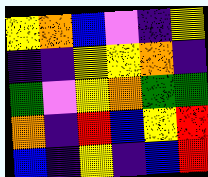[["yellow", "orange", "blue", "violet", "indigo", "yellow"], ["indigo", "indigo", "yellow", "yellow", "orange", "indigo"], ["green", "violet", "yellow", "orange", "green", "green"], ["orange", "indigo", "red", "blue", "yellow", "red"], ["blue", "indigo", "yellow", "indigo", "blue", "red"]]